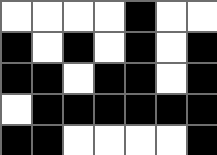[["white", "white", "white", "white", "black", "white", "white"], ["black", "white", "black", "white", "black", "white", "black"], ["black", "black", "white", "black", "black", "white", "black"], ["white", "black", "black", "black", "black", "black", "black"], ["black", "black", "white", "white", "white", "white", "black"]]